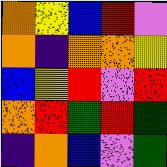[["orange", "yellow", "blue", "red", "violet"], ["orange", "indigo", "orange", "orange", "yellow"], ["blue", "yellow", "red", "violet", "red"], ["orange", "red", "green", "red", "green"], ["indigo", "orange", "blue", "violet", "green"]]